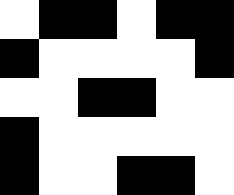[["white", "black", "black", "white", "black", "black"], ["black", "white", "white", "white", "white", "black"], ["white", "white", "black", "black", "white", "white"], ["black", "white", "white", "white", "white", "white"], ["black", "white", "white", "black", "black", "white"]]